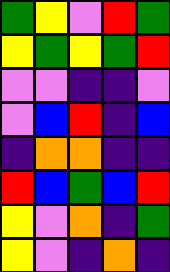[["green", "yellow", "violet", "red", "green"], ["yellow", "green", "yellow", "green", "red"], ["violet", "violet", "indigo", "indigo", "violet"], ["violet", "blue", "red", "indigo", "blue"], ["indigo", "orange", "orange", "indigo", "indigo"], ["red", "blue", "green", "blue", "red"], ["yellow", "violet", "orange", "indigo", "green"], ["yellow", "violet", "indigo", "orange", "indigo"]]